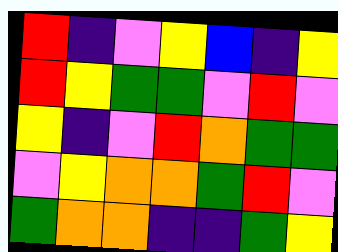[["red", "indigo", "violet", "yellow", "blue", "indigo", "yellow"], ["red", "yellow", "green", "green", "violet", "red", "violet"], ["yellow", "indigo", "violet", "red", "orange", "green", "green"], ["violet", "yellow", "orange", "orange", "green", "red", "violet"], ["green", "orange", "orange", "indigo", "indigo", "green", "yellow"]]